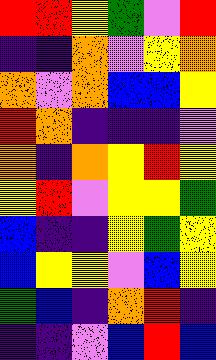[["red", "red", "yellow", "green", "violet", "red"], ["indigo", "indigo", "orange", "violet", "yellow", "orange"], ["orange", "violet", "orange", "blue", "blue", "yellow"], ["red", "orange", "indigo", "indigo", "indigo", "violet"], ["orange", "indigo", "orange", "yellow", "red", "yellow"], ["yellow", "red", "violet", "yellow", "yellow", "green"], ["blue", "indigo", "indigo", "yellow", "green", "yellow"], ["blue", "yellow", "yellow", "violet", "blue", "yellow"], ["green", "blue", "indigo", "orange", "red", "indigo"], ["indigo", "indigo", "violet", "blue", "red", "blue"]]